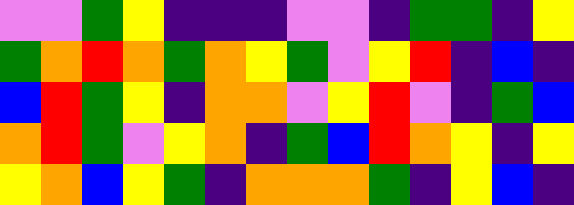[["violet", "violet", "green", "yellow", "indigo", "indigo", "indigo", "violet", "violet", "indigo", "green", "green", "indigo", "yellow"], ["green", "orange", "red", "orange", "green", "orange", "yellow", "green", "violet", "yellow", "red", "indigo", "blue", "indigo"], ["blue", "red", "green", "yellow", "indigo", "orange", "orange", "violet", "yellow", "red", "violet", "indigo", "green", "blue"], ["orange", "red", "green", "violet", "yellow", "orange", "indigo", "green", "blue", "red", "orange", "yellow", "indigo", "yellow"], ["yellow", "orange", "blue", "yellow", "green", "indigo", "orange", "orange", "orange", "green", "indigo", "yellow", "blue", "indigo"]]